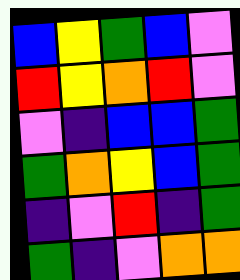[["blue", "yellow", "green", "blue", "violet"], ["red", "yellow", "orange", "red", "violet"], ["violet", "indigo", "blue", "blue", "green"], ["green", "orange", "yellow", "blue", "green"], ["indigo", "violet", "red", "indigo", "green"], ["green", "indigo", "violet", "orange", "orange"]]